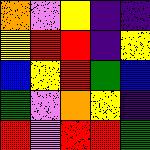[["orange", "violet", "yellow", "indigo", "indigo"], ["yellow", "red", "red", "indigo", "yellow"], ["blue", "yellow", "red", "green", "blue"], ["green", "violet", "orange", "yellow", "indigo"], ["red", "violet", "red", "red", "green"]]